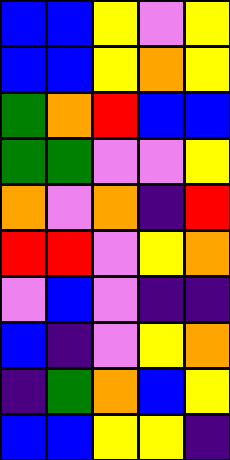[["blue", "blue", "yellow", "violet", "yellow"], ["blue", "blue", "yellow", "orange", "yellow"], ["green", "orange", "red", "blue", "blue"], ["green", "green", "violet", "violet", "yellow"], ["orange", "violet", "orange", "indigo", "red"], ["red", "red", "violet", "yellow", "orange"], ["violet", "blue", "violet", "indigo", "indigo"], ["blue", "indigo", "violet", "yellow", "orange"], ["indigo", "green", "orange", "blue", "yellow"], ["blue", "blue", "yellow", "yellow", "indigo"]]